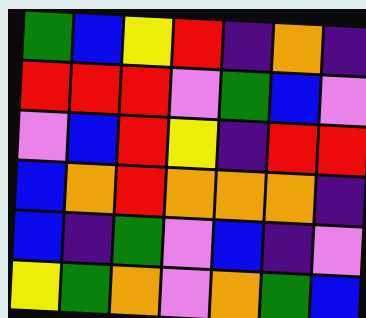[["green", "blue", "yellow", "red", "indigo", "orange", "indigo"], ["red", "red", "red", "violet", "green", "blue", "violet"], ["violet", "blue", "red", "yellow", "indigo", "red", "red"], ["blue", "orange", "red", "orange", "orange", "orange", "indigo"], ["blue", "indigo", "green", "violet", "blue", "indigo", "violet"], ["yellow", "green", "orange", "violet", "orange", "green", "blue"]]